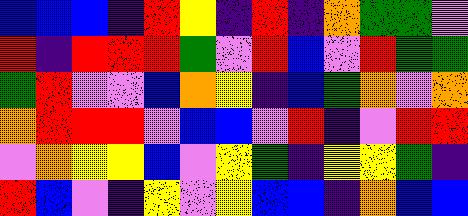[["blue", "blue", "blue", "indigo", "red", "yellow", "indigo", "red", "indigo", "orange", "green", "green", "violet"], ["red", "indigo", "red", "red", "red", "green", "violet", "red", "blue", "violet", "red", "green", "green"], ["green", "red", "violet", "violet", "blue", "orange", "yellow", "indigo", "blue", "green", "orange", "violet", "orange"], ["orange", "red", "red", "red", "violet", "blue", "blue", "violet", "red", "indigo", "violet", "red", "red"], ["violet", "orange", "yellow", "yellow", "blue", "violet", "yellow", "green", "indigo", "yellow", "yellow", "green", "indigo"], ["red", "blue", "violet", "indigo", "yellow", "violet", "yellow", "blue", "blue", "indigo", "orange", "blue", "blue"]]